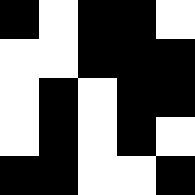[["black", "white", "black", "black", "white"], ["white", "white", "black", "black", "black"], ["white", "black", "white", "black", "black"], ["white", "black", "white", "black", "white"], ["black", "black", "white", "white", "black"]]